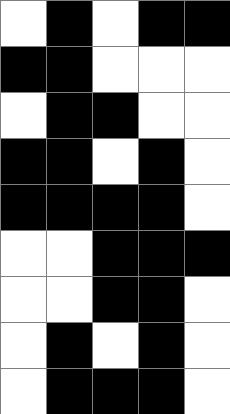[["white", "black", "white", "black", "black"], ["black", "black", "white", "white", "white"], ["white", "black", "black", "white", "white"], ["black", "black", "white", "black", "white"], ["black", "black", "black", "black", "white"], ["white", "white", "black", "black", "black"], ["white", "white", "black", "black", "white"], ["white", "black", "white", "black", "white"], ["white", "black", "black", "black", "white"]]